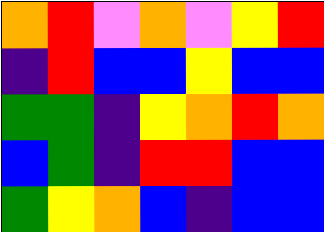[["orange", "red", "violet", "orange", "violet", "yellow", "red"], ["indigo", "red", "blue", "blue", "yellow", "blue", "blue"], ["green", "green", "indigo", "yellow", "orange", "red", "orange"], ["blue", "green", "indigo", "red", "red", "blue", "blue"], ["green", "yellow", "orange", "blue", "indigo", "blue", "blue"]]